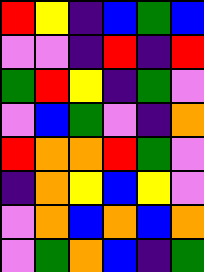[["red", "yellow", "indigo", "blue", "green", "blue"], ["violet", "violet", "indigo", "red", "indigo", "red"], ["green", "red", "yellow", "indigo", "green", "violet"], ["violet", "blue", "green", "violet", "indigo", "orange"], ["red", "orange", "orange", "red", "green", "violet"], ["indigo", "orange", "yellow", "blue", "yellow", "violet"], ["violet", "orange", "blue", "orange", "blue", "orange"], ["violet", "green", "orange", "blue", "indigo", "green"]]